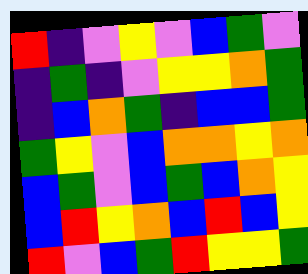[["red", "indigo", "violet", "yellow", "violet", "blue", "green", "violet"], ["indigo", "green", "indigo", "violet", "yellow", "yellow", "orange", "green"], ["indigo", "blue", "orange", "green", "indigo", "blue", "blue", "green"], ["green", "yellow", "violet", "blue", "orange", "orange", "yellow", "orange"], ["blue", "green", "violet", "blue", "green", "blue", "orange", "yellow"], ["blue", "red", "yellow", "orange", "blue", "red", "blue", "yellow"], ["red", "violet", "blue", "green", "red", "yellow", "yellow", "green"]]